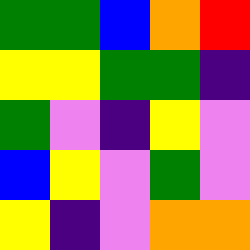[["green", "green", "blue", "orange", "red"], ["yellow", "yellow", "green", "green", "indigo"], ["green", "violet", "indigo", "yellow", "violet"], ["blue", "yellow", "violet", "green", "violet"], ["yellow", "indigo", "violet", "orange", "orange"]]